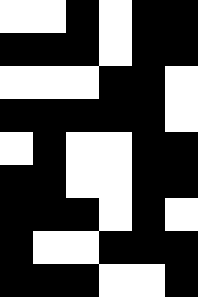[["white", "white", "black", "white", "black", "black"], ["black", "black", "black", "white", "black", "black"], ["white", "white", "white", "black", "black", "white"], ["black", "black", "black", "black", "black", "white"], ["white", "black", "white", "white", "black", "black"], ["black", "black", "white", "white", "black", "black"], ["black", "black", "black", "white", "black", "white"], ["black", "white", "white", "black", "black", "black"], ["black", "black", "black", "white", "white", "black"]]